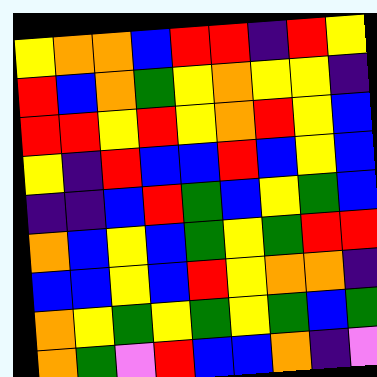[["yellow", "orange", "orange", "blue", "red", "red", "indigo", "red", "yellow"], ["red", "blue", "orange", "green", "yellow", "orange", "yellow", "yellow", "indigo"], ["red", "red", "yellow", "red", "yellow", "orange", "red", "yellow", "blue"], ["yellow", "indigo", "red", "blue", "blue", "red", "blue", "yellow", "blue"], ["indigo", "indigo", "blue", "red", "green", "blue", "yellow", "green", "blue"], ["orange", "blue", "yellow", "blue", "green", "yellow", "green", "red", "red"], ["blue", "blue", "yellow", "blue", "red", "yellow", "orange", "orange", "indigo"], ["orange", "yellow", "green", "yellow", "green", "yellow", "green", "blue", "green"], ["orange", "green", "violet", "red", "blue", "blue", "orange", "indigo", "violet"]]